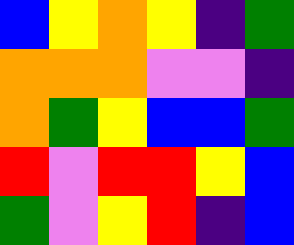[["blue", "yellow", "orange", "yellow", "indigo", "green"], ["orange", "orange", "orange", "violet", "violet", "indigo"], ["orange", "green", "yellow", "blue", "blue", "green"], ["red", "violet", "red", "red", "yellow", "blue"], ["green", "violet", "yellow", "red", "indigo", "blue"]]